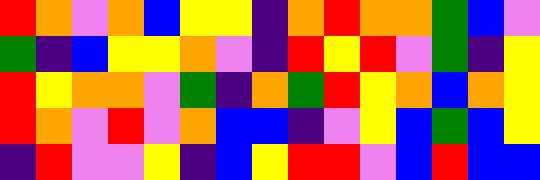[["red", "orange", "violet", "orange", "blue", "yellow", "yellow", "indigo", "orange", "red", "orange", "orange", "green", "blue", "violet"], ["green", "indigo", "blue", "yellow", "yellow", "orange", "violet", "indigo", "red", "yellow", "red", "violet", "green", "indigo", "yellow"], ["red", "yellow", "orange", "orange", "violet", "green", "indigo", "orange", "green", "red", "yellow", "orange", "blue", "orange", "yellow"], ["red", "orange", "violet", "red", "violet", "orange", "blue", "blue", "indigo", "violet", "yellow", "blue", "green", "blue", "yellow"], ["indigo", "red", "violet", "violet", "yellow", "indigo", "blue", "yellow", "red", "red", "violet", "blue", "red", "blue", "blue"]]